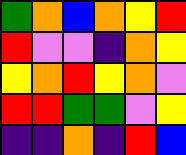[["green", "orange", "blue", "orange", "yellow", "red"], ["red", "violet", "violet", "indigo", "orange", "yellow"], ["yellow", "orange", "red", "yellow", "orange", "violet"], ["red", "red", "green", "green", "violet", "yellow"], ["indigo", "indigo", "orange", "indigo", "red", "blue"]]